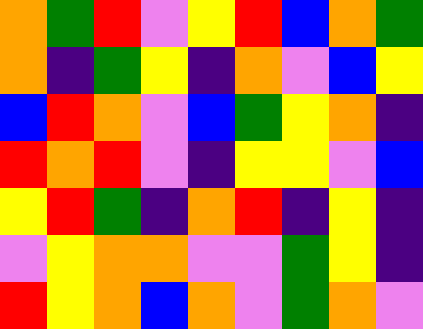[["orange", "green", "red", "violet", "yellow", "red", "blue", "orange", "green"], ["orange", "indigo", "green", "yellow", "indigo", "orange", "violet", "blue", "yellow"], ["blue", "red", "orange", "violet", "blue", "green", "yellow", "orange", "indigo"], ["red", "orange", "red", "violet", "indigo", "yellow", "yellow", "violet", "blue"], ["yellow", "red", "green", "indigo", "orange", "red", "indigo", "yellow", "indigo"], ["violet", "yellow", "orange", "orange", "violet", "violet", "green", "yellow", "indigo"], ["red", "yellow", "orange", "blue", "orange", "violet", "green", "orange", "violet"]]